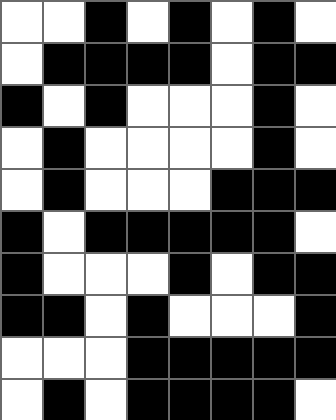[["white", "white", "black", "white", "black", "white", "black", "white"], ["white", "black", "black", "black", "black", "white", "black", "black"], ["black", "white", "black", "white", "white", "white", "black", "white"], ["white", "black", "white", "white", "white", "white", "black", "white"], ["white", "black", "white", "white", "white", "black", "black", "black"], ["black", "white", "black", "black", "black", "black", "black", "white"], ["black", "white", "white", "white", "black", "white", "black", "black"], ["black", "black", "white", "black", "white", "white", "white", "black"], ["white", "white", "white", "black", "black", "black", "black", "black"], ["white", "black", "white", "black", "black", "black", "black", "white"]]